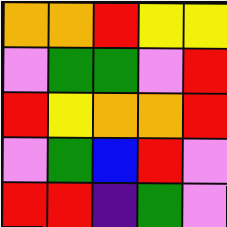[["orange", "orange", "red", "yellow", "yellow"], ["violet", "green", "green", "violet", "red"], ["red", "yellow", "orange", "orange", "red"], ["violet", "green", "blue", "red", "violet"], ["red", "red", "indigo", "green", "violet"]]